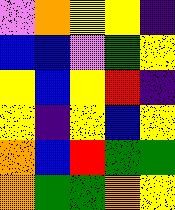[["violet", "orange", "yellow", "yellow", "indigo"], ["blue", "blue", "violet", "green", "yellow"], ["yellow", "blue", "yellow", "red", "indigo"], ["yellow", "indigo", "yellow", "blue", "yellow"], ["orange", "blue", "red", "green", "green"], ["orange", "green", "green", "orange", "yellow"]]